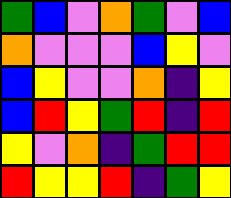[["green", "blue", "violet", "orange", "green", "violet", "blue"], ["orange", "violet", "violet", "violet", "blue", "yellow", "violet"], ["blue", "yellow", "violet", "violet", "orange", "indigo", "yellow"], ["blue", "red", "yellow", "green", "red", "indigo", "red"], ["yellow", "violet", "orange", "indigo", "green", "red", "red"], ["red", "yellow", "yellow", "red", "indigo", "green", "yellow"]]